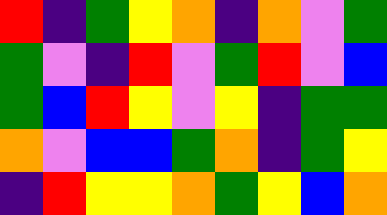[["red", "indigo", "green", "yellow", "orange", "indigo", "orange", "violet", "green"], ["green", "violet", "indigo", "red", "violet", "green", "red", "violet", "blue"], ["green", "blue", "red", "yellow", "violet", "yellow", "indigo", "green", "green"], ["orange", "violet", "blue", "blue", "green", "orange", "indigo", "green", "yellow"], ["indigo", "red", "yellow", "yellow", "orange", "green", "yellow", "blue", "orange"]]